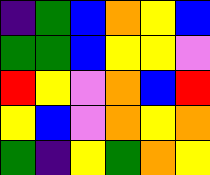[["indigo", "green", "blue", "orange", "yellow", "blue"], ["green", "green", "blue", "yellow", "yellow", "violet"], ["red", "yellow", "violet", "orange", "blue", "red"], ["yellow", "blue", "violet", "orange", "yellow", "orange"], ["green", "indigo", "yellow", "green", "orange", "yellow"]]